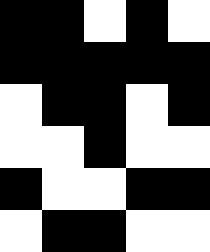[["black", "black", "white", "black", "white"], ["black", "black", "black", "black", "black"], ["white", "black", "black", "white", "black"], ["white", "white", "black", "white", "white"], ["black", "white", "white", "black", "black"], ["white", "black", "black", "white", "white"]]